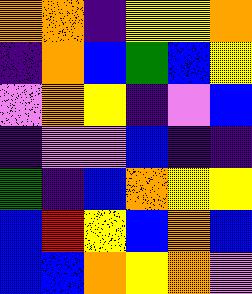[["orange", "orange", "indigo", "yellow", "yellow", "orange"], ["indigo", "orange", "blue", "green", "blue", "yellow"], ["violet", "orange", "yellow", "indigo", "violet", "blue"], ["indigo", "violet", "violet", "blue", "indigo", "indigo"], ["green", "indigo", "blue", "orange", "yellow", "yellow"], ["blue", "red", "yellow", "blue", "orange", "blue"], ["blue", "blue", "orange", "yellow", "orange", "violet"]]